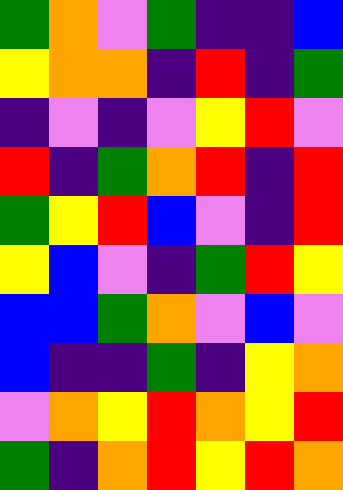[["green", "orange", "violet", "green", "indigo", "indigo", "blue"], ["yellow", "orange", "orange", "indigo", "red", "indigo", "green"], ["indigo", "violet", "indigo", "violet", "yellow", "red", "violet"], ["red", "indigo", "green", "orange", "red", "indigo", "red"], ["green", "yellow", "red", "blue", "violet", "indigo", "red"], ["yellow", "blue", "violet", "indigo", "green", "red", "yellow"], ["blue", "blue", "green", "orange", "violet", "blue", "violet"], ["blue", "indigo", "indigo", "green", "indigo", "yellow", "orange"], ["violet", "orange", "yellow", "red", "orange", "yellow", "red"], ["green", "indigo", "orange", "red", "yellow", "red", "orange"]]